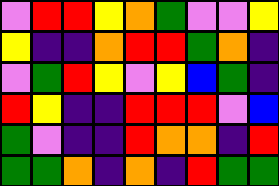[["violet", "red", "red", "yellow", "orange", "green", "violet", "violet", "yellow"], ["yellow", "indigo", "indigo", "orange", "red", "red", "green", "orange", "indigo"], ["violet", "green", "red", "yellow", "violet", "yellow", "blue", "green", "indigo"], ["red", "yellow", "indigo", "indigo", "red", "red", "red", "violet", "blue"], ["green", "violet", "indigo", "indigo", "red", "orange", "orange", "indigo", "red"], ["green", "green", "orange", "indigo", "orange", "indigo", "red", "green", "green"]]